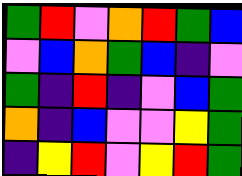[["green", "red", "violet", "orange", "red", "green", "blue"], ["violet", "blue", "orange", "green", "blue", "indigo", "violet"], ["green", "indigo", "red", "indigo", "violet", "blue", "green"], ["orange", "indigo", "blue", "violet", "violet", "yellow", "green"], ["indigo", "yellow", "red", "violet", "yellow", "red", "green"]]